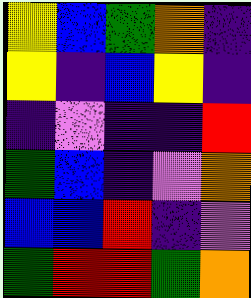[["yellow", "blue", "green", "orange", "indigo"], ["yellow", "indigo", "blue", "yellow", "indigo"], ["indigo", "violet", "indigo", "indigo", "red"], ["green", "blue", "indigo", "violet", "orange"], ["blue", "blue", "red", "indigo", "violet"], ["green", "red", "red", "green", "orange"]]